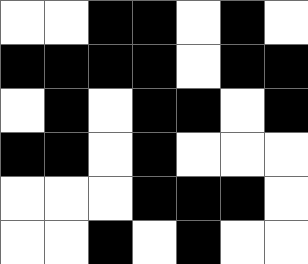[["white", "white", "black", "black", "white", "black", "white"], ["black", "black", "black", "black", "white", "black", "black"], ["white", "black", "white", "black", "black", "white", "black"], ["black", "black", "white", "black", "white", "white", "white"], ["white", "white", "white", "black", "black", "black", "white"], ["white", "white", "black", "white", "black", "white", "white"]]